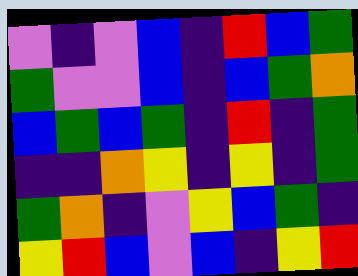[["violet", "indigo", "violet", "blue", "indigo", "red", "blue", "green"], ["green", "violet", "violet", "blue", "indigo", "blue", "green", "orange"], ["blue", "green", "blue", "green", "indigo", "red", "indigo", "green"], ["indigo", "indigo", "orange", "yellow", "indigo", "yellow", "indigo", "green"], ["green", "orange", "indigo", "violet", "yellow", "blue", "green", "indigo"], ["yellow", "red", "blue", "violet", "blue", "indigo", "yellow", "red"]]